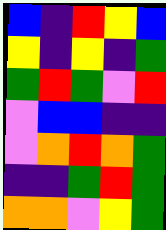[["blue", "indigo", "red", "yellow", "blue"], ["yellow", "indigo", "yellow", "indigo", "green"], ["green", "red", "green", "violet", "red"], ["violet", "blue", "blue", "indigo", "indigo"], ["violet", "orange", "red", "orange", "green"], ["indigo", "indigo", "green", "red", "green"], ["orange", "orange", "violet", "yellow", "green"]]